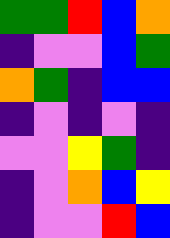[["green", "green", "red", "blue", "orange"], ["indigo", "violet", "violet", "blue", "green"], ["orange", "green", "indigo", "blue", "blue"], ["indigo", "violet", "indigo", "violet", "indigo"], ["violet", "violet", "yellow", "green", "indigo"], ["indigo", "violet", "orange", "blue", "yellow"], ["indigo", "violet", "violet", "red", "blue"]]